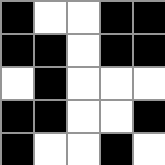[["black", "white", "white", "black", "black"], ["black", "black", "white", "black", "black"], ["white", "black", "white", "white", "white"], ["black", "black", "white", "white", "black"], ["black", "white", "white", "black", "white"]]